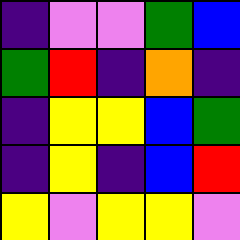[["indigo", "violet", "violet", "green", "blue"], ["green", "red", "indigo", "orange", "indigo"], ["indigo", "yellow", "yellow", "blue", "green"], ["indigo", "yellow", "indigo", "blue", "red"], ["yellow", "violet", "yellow", "yellow", "violet"]]